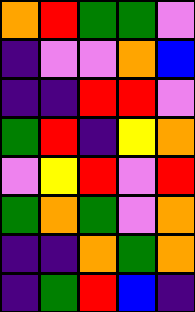[["orange", "red", "green", "green", "violet"], ["indigo", "violet", "violet", "orange", "blue"], ["indigo", "indigo", "red", "red", "violet"], ["green", "red", "indigo", "yellow", "orange"], ["violet", "yellow", "red", "violet", "red"], ["green", "orange", "green", "violet", "orange"], ["indigo", "indigo", "orange", "green", "orange"], ["indigo", "green", "red", "blue", "indigo"]]